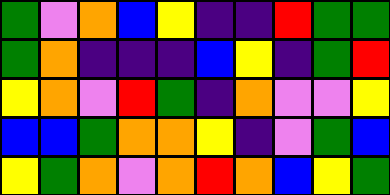[["green", "violet", "orange", "blue", "yellow", "indigo", "indigo", "red", "green", "green"], ["green", "orange", "indigo", "indigo", "indigo", "blue", "yellow", "indigo", "green", "red"], ["yellow", "orange", "violet", "red", "green", "indigo", "orange", "violet", "violet", "yellow"], ["blue", "blue", "green", "orange", "orange", "yellow", "indigo", "violet", "green", "blue"], ["yellow", "green", "orange", "violet", "orange", "red", "orange", "blue", "yellow", "green"]]